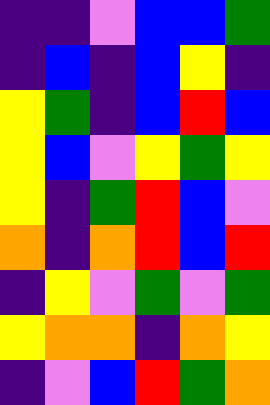[["indigo", "indigo", "violet", "blue", "blue", "green"], ["indigo", "blue", "indigo", "blue", "yellow", "indigo"], ["yellow", "green", "indigo", "blue", "red", "blue"], ["yellow", "blue", "violet", "yellow", "green", "yellow"], ["yellow", "indigo", "green", "red", "blue", "violet"], ["orange", "indigo", "orange", "red", "blue", "red"], ["indigo", "yellow", "violet", "green", "violet", "green"], ["yellow", "orange", "orange", "indigo", "orange", "yellow"], ["indigo", "violet", "blue", "red", "green", "orange"]]